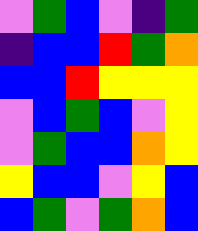[["violet", "green", "blue", "violet", "indigo", "green"], ["indigo", "blue", "blue", "red", "green", "orange"], ["blue", "blue", "red", "yellow", "yellow", "yellow"], ["violet", "blue", "green", "blue", "violet", "yellow"], ["violet", "green", "blue", "blue", "orange", "yellow"], ["yellow", "blue", "blue", "violet", "yellow", "blue"], ["blue", "green", "violet", "green", "orange", "blue"]]